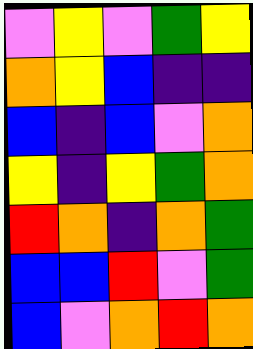[["violet", "yellow", "violet", "green", "yellow"], ["orange", "yellow", "blue", "indigo", "indigo"], ["blue", "indigo", "blue", "violet", "orange"], ["yellow", "indigo", "yellow", "green", "orange"], ["red", "orange", "indigo", "orange", "green"], ["blue", "blue", "red", "violet", "green"], ["blue", "violet", "orange", "red", "orange"]]